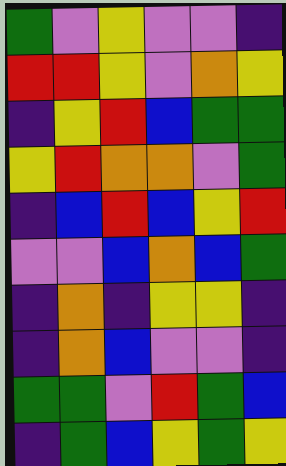[["green", "violet", "yellow", "violet", "violet", "indigo"], ["red", "red", "yellow", "violet", "orange", "yellow"], ["indigo", "yellow", "red", "blue", "green", "green"], ["yellow", "red", "orange", "orange", "violet", "green"], ["indigo", "blue", "red", "blue", "yellow", "red"], ["violet", "violet", "blue", "orange", "blue", "green"], ["indigo", "orange", "indigo", "yellow", "yellow", "indigo"], ["indigo", "orange", "blue", "violet", "violet", "indigo"], ["green", "green", "violet", "red", "green", "blue"], ["indigo", "green", "blue", "yellow", "green", "yellow"]]